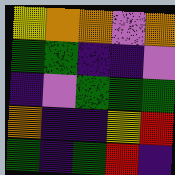[["yellow", "orange", "orange", "violet", "orange"], ["green", "green", "indigo", "indigo", "violet"], ["indigo", "violet", "green", "green", "green"], ["orange", "indigo", "indigo", "yellow", "red"], ["green", "indigo", "green", "red", "indigo"]]